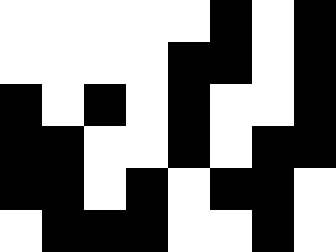[["white", "white", "white", "white", "white", "black", "white", "black"], ["white", "white", "white", "white", "black", "black", "white", "black"], ["black", "white", "black", "white", "black", "white", "white", "black"], ["black", "black", "white", "white", "black", "white", "black", "black"], ["black", "black", "white", "black", "white", "black", "black", "white"], ["white", "black", "black", "black", "white", "white", "black", "white"]]